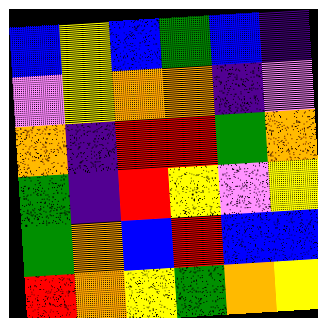[["blue", "yellow", "blue", "green", "blue", "indigo"], ["violet", "yellow", "orange", "orange", "indigo", "violet"], ["orange", "indigo", "red", "red", "green", "orange"], ["green", "indigo", "red", "yellow", "violet", "yellow"], ["green", "orange", "blue", "red", "blue", "blue"], ["red", "orange", "yellow", "green", "orange", "yellow"]]